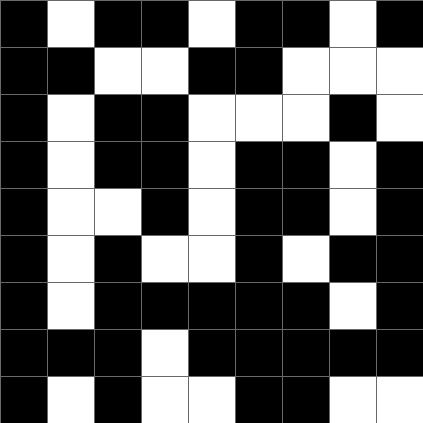[["black", "white", "black", "black", "white", "black", "black", "white", "black"], ["black", "black", "white", "white", "black", "black", "white", "white", "white"], ["black", "white", "black", "black", "white", "white", "white", "black", "white"], ["black", "white", "black", "black", "white", "black", "black", "white", "black"], ["black", "white", "white", "black", "white", "black", "black", "white", "black"], ["black", "white", "black", "white", "white", "black", "white", "black", "black"], ["black", "white", "black", "black", "black", "black", "black", "white", "black"], ["black", "black", "black", "white", "black", "black", "black", "black", "black"], ["black", "white", "black", "white", "white", "black", "black", "white", "white"]]